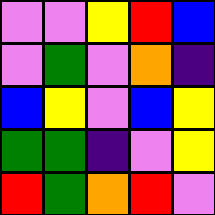[["violet", "violet", "yellow", "red", "blue"], ["violet", "green", "violet", "orange", "indigo"], ["blue", "yellow", "violet", "blue", "yellow"], ["green", "green", "indigo", "violet", "yellow"], ["red", "green", "orange", "red", "violet"]]